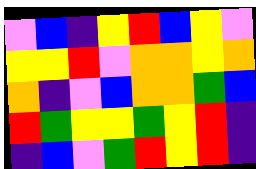[["violet", "blue", "indigo", "yellow", "red", "blue", "yellow", "violet"], ["yellow", "yellow", "red", "violet", "orange", "orange", "yellow", "orange"], ["orange", "indigo", "violet", "blue", "orange", "orange", "green", "blue"], ["red", "green", "yellow", "yellow", "green", "yellow", "red", "indigo"], ["indigo", "blue", "violet", "green", "red", "yellow", "red", "indigo"]]